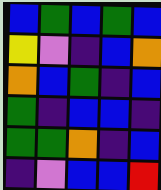[["blue", "green", "blue", "green", "blue"], ["yellow", "violet", "indigo", "blue", "orange"], ["orange", "blue", "green", "indigo", "blue"], ["green", "indigo", "blue", "blue", "indigo"], ["green", "green", "orange", "indigo", "blue"], ["indigo", "violet", "blue", "blue", "red"]]